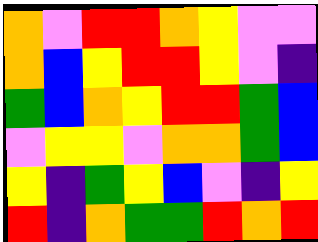[["orange", "violet", "red", "red", "orange", "yellow", "violet", "violet"], ["orange", "blue", "yellow", "red", "red", "yellow", "violet", "indigo"], ["green", "blue", "orange", "yellow", "red", "red", "green", "blue"], ["violet", "yellow", "yellow", "violet", "orange", "orange", "green", "blue"], ["yellow", "indigo", "green", "yellow", "blue", "violet", "indigo", "yellow"], ["red", "indigo", "orange", "green", "green", "red", "orange", "red"]]